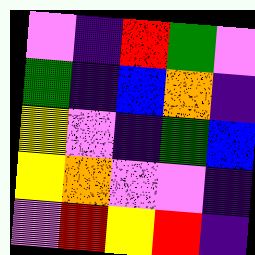[["violet", "indigo", "red", "green", "violet"], ["green", "indigo", "blue", "orange", "indigo"], ["yellow", "violet", "indigo", "green", "blue"], ["yellow", "orange", "violet", "violet", "indigo"], ["violet", "red", "yellow", "red", "indigo"]]